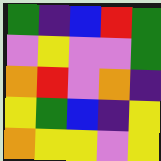[["green", "indigo", "blue", "red", "green"], ["violet", "yellow", "violet", "violet", "green"], ["orange", "red", "violet", "orange", "indigo"], ["yellow", "green", "blue", "indigo", "yellow"], ["orange", "yellow", "yellow", "violet", "yellow"]]